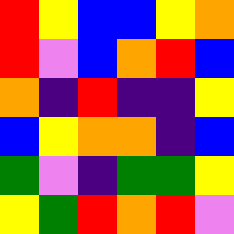[["red", "yellow", "blue", "blue", "yellow", "orange"], ["red", "violet", "blue", "orange", "red", "blue"], ["orange", "indigo", "red", "indigo", "indigo", "yellow"], ["blue", "yellow", "orange", "orange", "indigo", "blue"], ["green", "violet", "indigo", "green", "green", "yellow"], ["yellow", "green", "red", "orange", "red", "violet"]]